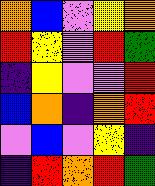[["orange", "blue", "violet", "yellow", "orange"], ["red", "yellow", "violet", "red", "green"], ["indigo", "yellow", "violet", "violet", "red"], ["blue", "orange", "indigo", "orange", "red"], ["violet", "blue", "violet", "yellow", "indigo"], ["indigo", "red", "orange", "red", "green"]]